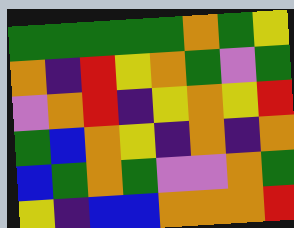[["green", "green", "green", "green", "green", "orange", "green", "yellow"], ["orange", "indigo", "red", "yellow", "orange", "green", "violet", "green"], ["violet", "orange", "red", "indigo", "yellow", "orange", "yellow", "red"], ["green", "blue", "orange", "yellow", "indigo", "orange", "indigo", "orange"], ["blue", "green", "orange", "green", "violet", "violet", "orange", "green"], ["yellow", "indigo", "blue", "blue", "orange", "orange", "orange", "red"]]